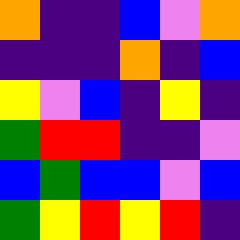[["orange", "indigo", "indigo", "blue", "violet", "orange"], ["indigo", "indigo", "indigo", "orange", "indigo", "blue"], ["yellow", "violet", "blue", "indigo", "yellow", "indigo"], ["green", "red", "red", "indigo", "indigo", "violet"], ["blue", "green", "blue", "blue", "violet", "blue"], ["green", "yellow", "red", "yellow", "red", "indigo"]]